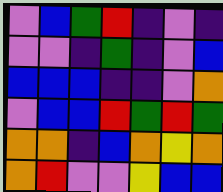[["violet", "blue", "green", "red", "indigo", "violet", "indigo"], ["violet", "violet", "indigo", "green", "indigo", "violet", "blue"], ["blue", "blue", "blue", "indigo", "indigo", "violet", "orange"], ["violet", "blue", "blue", "red", "green", "red", "green"], ["orange", "orange", "indigo", "blue", "orange", "yellow", "orange"], ["orange", "red", "violet", "violet", "yellow", "blue", "blue"]]